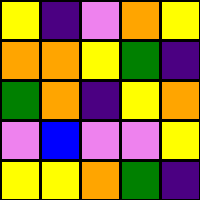[["yellow", "indigo", "violet", "orange", "yellow"], ["orange", "orange", "yellow", "green", "indigo"], ["green", "orange", "indigo", "yellow", "orange"], ["violet", "blue", "violet", "violet", "yellow"], ["yellow", "yellow", "orange", "green", "indigo"]]